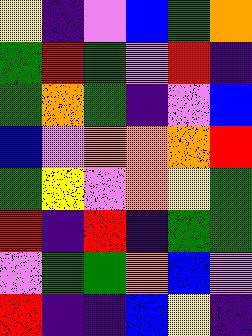[["yellow", "indigo", "violet", "blue", "green", "orange"], ["green", "red", "green", "violet", "red", "indigo"], ["green", "orange", "green", "indigo", "violet", "blue"], ["blue", "violet", "orange", "orange", "orange", "red"], ["green", "yellow", "violet", "orange", "yellow", "green"], ["red", "indigo", "red", "indigo", "green", "green"], ["violet", "green", "green", "orange", "blue", "violet"], ["red", "indigo", "indigo", "blue", "yellow", "indigo"]]